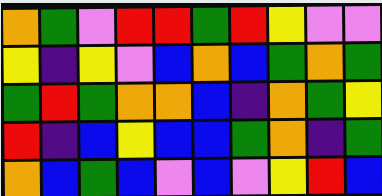[["orange", "green", "violet", "red", "red", "green", "red", "yellow", "violet", "violet"], ["yellow", "indigo", "yellow", "violet", "blue", "orange", "blue", "green", "orange", "green"], ["green", "red", "green", "orange", "orange", "blue", "indigo", "orange", "green", "yellow"], ["red", "indigo", "blue", "yellow", "blue", "blue", "green", "orange", "indigo", "green"], ["orange", "blue", "green", "blue", "violet", "blue", "violet", "yellow", "red", "blue"]]